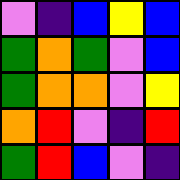[["violet", "indigo", "blue", "yellow", "blue"], ["green", "orange", "green", "violet", "blue"], ["green", "orange", "orange", "violet", "yellow"], ["orange", "red", "violet", "indigo", "red"], ["green", "red", "blue", "violet", "indigo"]]